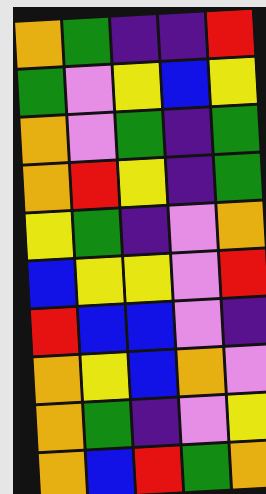[["orange", "green", "indigo", "indigo", "red"], ["green", "violet", "yellow", "blue", "yellow"], ["orange", "violet", "green", "indigo", "green"], ["orange", "red", "yellow", "indigo", "green"], ["yellow", "green", "indigo", "violet", "orange"], ["blue", "yellow", "yellow", "violet", "red"], ["red", "blue", "blue", "violet", "indigo"], ["orange", "yellow", "blue", "orange", "violet"], ["orange", "green", "indigo", "violet", "yellow"], ["orange", "blue", "red", "green", "orange"]]